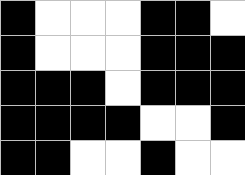[["black", "white", "white", "white", "black", "black", "white"], ["black", "white", "white", "white", "black", "black", "black"], ["black", "black", "black", "white", "black", "black", "black"], ["black", "black", "black", "black", "white", "white", "black"], ["black", "black", "white", "white", "black", "white", "white"]]